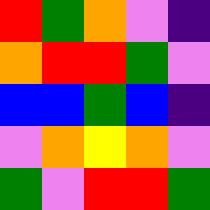[["red", "green", "orange", "violet", "indigo"], ["orange", "red", "red", "green", "violet"], ["blue", "blue", "green", "blue", "indigo"], ["violet", "orange", "yellow", "orange", "violet"], ["green", "violet", "red", "red", "green"]]